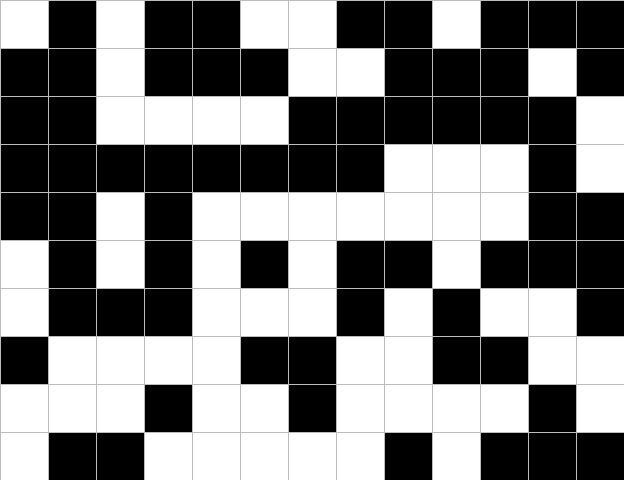[["white", "black", "white", "black", "black", "white", "white", "black", "black", "white", "black", "black", "black"], ["black", "black", "white", "black", "black", "black", "white", "white", "black", "black", "black", "white", "black"], ["black", "black", "white", "white", "white", "white", "black", "black", "black", "black", "black", "black", "white"], ["black", "black", "black", "black", "black", "black", "black", "black", "white", "white", "white", "black", "white"], ["black", "black", "white", "black", "white", "white", "white", "white", "white", "white", "white", "black", "black"], ["white", "black", "white", "black", "white", "black", "white", "black", "black", "white", "black", "black", "black"], ["white", "black", "black", "black", "white", "white", "white", "black", "white", "black", "white", "white", "black"], ["black", "white", "white", "white", "white", "black", "black", "white", "white", "black", "black", "white", "white"], ["white", "white", "white", "black", "white", "white", "black", "white", "white", "white", "white", "black", "white"], ["white", "black", "black", "white", "white", "white", "white", "white", "black", "white", "black", "black", "black"]]